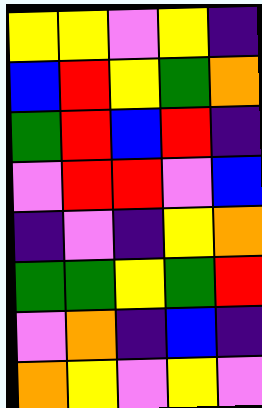[["yellow", "yellow", "violet", "yellow", "indigo"], ["blue", "red", "yellow", "green", "orange"], ["green", "red", "blue", "red", "indigo"], ["violet", "red", "red", "violet", "blue"], ["indigo", "violet", "indigo", "yellow", "orange"], ["green", "green", "yellow", "green", "red"], ["violet", "orange", "indigo", "blue", "indigo"], ["orange", "yellow", "violet", "yellow", "violet"]]